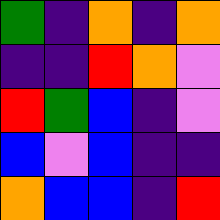[["green", "indigo", "orange", "indigo", "orange"], ["indigo", "indigo", "red", "orange", "violet"], ["red", "green", "blue", "indigo", "violet"], ["blue", "violet", "blue", "indigo", "indigo"], ["orange", "blue", "blue", "indigo", "red"]]